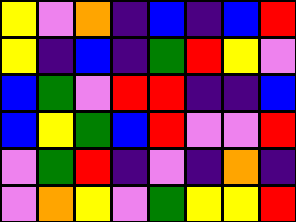[["yellow", "violet", "orange", "indigo", "blue", "indigo", "blue", "red"], ["yellow", "indigo", "blue", "indigo", "green", "red", "yellow", "violet"], ["blue", "green", "violet", "red", "red", "indigo", "indigo", "blue"], ["blue", "yellow", "green", "blue", "red", "violet", "violet", "red"], ["violet", "green", "red", "indigo", "violet", "indigo", "orange", "indigo"], ["violet", "orange", "yellow", "violet", "green", "yellow", "yellow", "red"]]